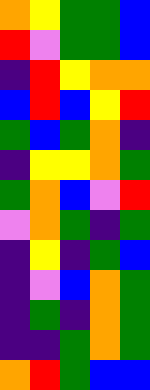[["orange", "yellow", "green", "green", "blue"], ["red", "violet", "green", "green", "blue"], ["indigo", "red", "yellow", "orange", "orange"], ["blue", "red", "blue", "yellow", "red"], ["green", "blue", "green", "orange", "indigo"], ["indigo", "yellow", "yellow", "orange", "green"], ["green", "orange", "blue", "violet", "red"], ["violet", "orange", "green", "indigo", "green"], ["indigo", "yellow", "indigo", "green", "blue"], ["indigo", "violet", "blue", "orange", "green"], ["indigo", "green", "indigo", "orange", "green"], ["indigo", "indigo", "green", "orange", "green"], ["orange", "red", "green", "blue", "blue"]]